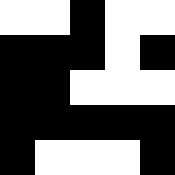[["white", "white", "black", "white", "white"], ["black", "black", "black", "white", "black"], ["black", "black", "white", "white", "white"], ["black", "black", "black", "black", "black"], ["black", "white", "white", "white", "black"]]